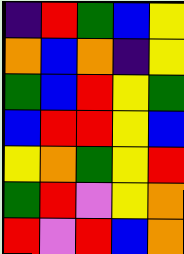[["indigo", "red", "green", "blue", "yellow"], ["orange", "blue", "orange", "indigo", "yellow"], ["green", "blue", "red", "yellow", "green"], ["blue", "red", "red", "yellow", "blue"], ["yellow", "orange", "green", "yellow", "red"], ["green", "red", "violet", "yellow", "orange"], ["red", "violet", "red", "blue", "orange"]]